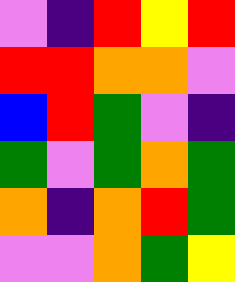[["violet", "indigo", "red", "yellow", "red"], ["red", "red", "orange", "orange", "violet"], ["blue", "red", "green", "violet", "indigo"], ["green", "violet", "green", "orange", "green"], ["orange", "indigo", "orange", "red", "green"], ["violet", "violet", "orange", "green", "yellow"]]